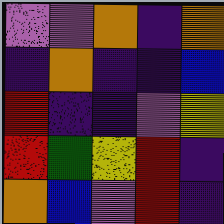[["violet", "violet", "orange", "indigo", "orange"], ["indigo", "orange", "indigo", "indigo", "blue"], ["red", "indigo", "indigo", "violet", "yellow"], ["red", "green", "yellow", "red", "indigo"], ["orange", "blue", "violet", "red", "indigo"]]